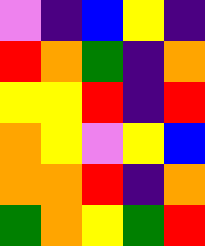[["violet", "indigo", "blue", "yellow", "indigo"], ["red", "orange", "green", "indigo", "orange"], ["yellow", "yellow", "red", "indigo", "red"], ["orange", "yellow", "violet", "yellow", "blue"], ["orange", "orange", "red", "indigo", "orange"], ["green", "orange", "yellow", "green", "red"]]